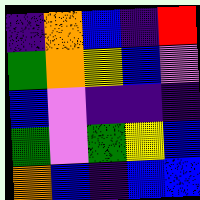[["indigo", "orange", "blue", "indigo", "red"], ["green", "orange", "yellow", "blue", "violet"], ["blue", "violet", "indigo", "indigo", "indigo"], ["green", "violet", "green", "yellow", "blue"], ["orange", "blue", "indigo", "blue", "blue"]]